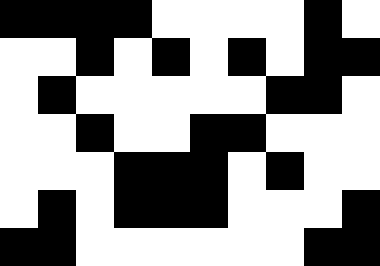[["black", "black", "black", "black", "white", "white", "white", "white", "black", "white"], ["white", "white", "black", "white", "black", "white", "black", "white", "black", "black"], ["white", "black", "white", "white", "white", "white", "white", "black", "black", "white"], ["white", "white", "black", "white", "white", "black", "black", "white", "white", "white"], ["white", "white", "white", "black", "black", "black", "white", "black", "white", "white"], ["white", "black", "white", "black", "black", "black", "white", "white", "white", "black"], ["black", "black", "white", "white", "white", "white", "white", "white", "black", "black"]]